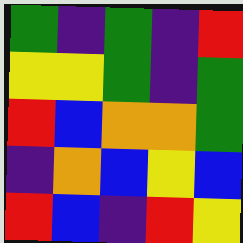[["green", "indigo", "green", "indigo", "red"], ["yellow", "yellow", "green", "indigo", "green"], ["red", "blue", "orange", "orange", "green"], ["indigo", "orange", "blue", "yellow", "blue"], ["red", "blue", "indigo", "red", "yellow"]]